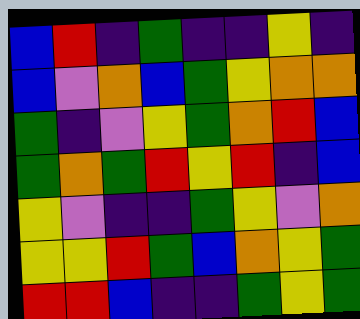[["blue", "red", "indigo", "green", "indigo", "indigo", "yellow", "indigo"], ["blue", "violet", "orange", "blue", "green", "yellow", "orange", "orange"], ["green", "indigo", "violet", "yellow", "green", "orange", "red", "blue"], ["green", "orange", "green", "red", "yellow", "red", "indigo", "blue"], ["yellow", "violet", "indigo", "indigo", "green", "yellow", "violet", "orange"], ["yellow", "yellow", "red", "green", "blue", "orange", "yellow", "green"], ["red", "red", "blue", "indigo", "indigo", "green", "yellow", "green"]]